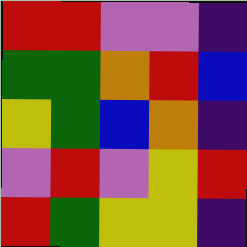[["red", "red", "violet", "violet", "indigo"], ["green", "green", "orange", "red", "blue"], ["yellow", "green", "blue", "orange", "indigo"], ["violet", "red", "violet", "yellow", "red"], ["red", "green", "yellow", "yellow", "indigo"]]